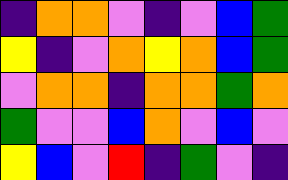[["indigo", "orange", "orange", "violet", "indigo", "violet", "blue", "green"], ["yellow", "indigo", "violet", "orange", "yellow", "orange", "blue", "green"], ["violet", "orange", "orange", "indigo", "orange", "orange", "green", "orange"], ["green", "violet", "violet", "blue", "orange", "violet", "blue", "violet"], ["yellow", "blue", "violet", "red", "indigo", "green", "violet", "indigo"]]